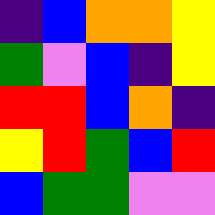[["indigo", "blue", "orange", "orange", "yellow"], ["green", "violet", "blue", "indigo", "yellow"], ["red", "red", "blue", "orange", "indigo"], ["yellow", "red", "green", "blue", "red"], ["blue", "green", "green", "violet", "violet"]]